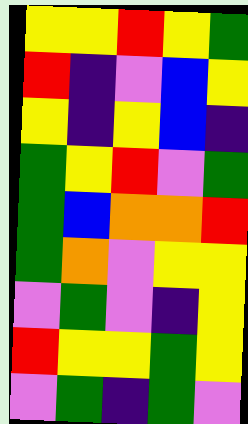[["yellow", "yellow", "red", "yellow", "green"], ["red", "indigo", "violet", "blue", "yellow"], ["yellow", "indigo", "yellow", "blue", "indigo"], ["green", "yellow", "red", "violet", "green"], ["green", "blue", "orange", "orange", "red"], ["green", "orange", "violet", "yellow", "yellow"], ["violet", "green", "violet", "indigo", "yellow"], ["red", "yellow", "yellow", "green", "yellow"], ["violet", "green", "indigo", "green", "violet"]]